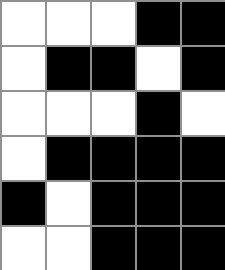[["white", "white", "white", "black", "black"], ["white", "black", "black", "white", "black"], ["white", "white", "white", "black", "white"], ["white", "black", "black", "black", "black"], ["black", "white", "black", "black", "black"], ["white", "white", "black", "black", "black"]]